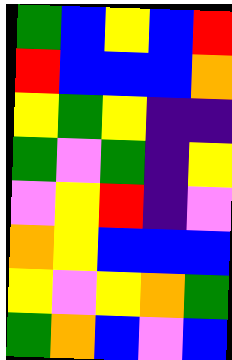[["green", "blue", "yellow", "blue", "red"], ["red", "blue", "blue", "blue", "orange"], ["yellow", "green", "yellow", "indigo", "indigo"], ["green", "violet", "green", "indigo", "yellow"], ["violet", "yellow", "red", "indigo", "violet"], ["orange", "yellow", "blue", "blue", "blue"], ["yellow", "violet", "yellow", "orange", "green"], ["green", "orange", "blue", "violet", "blue"]]